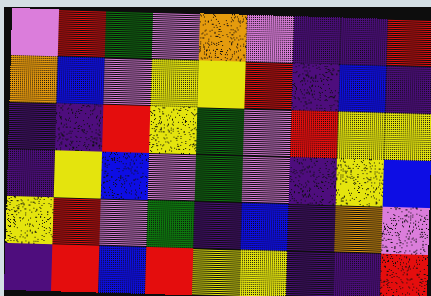[["violet", "red", "green", "violet", "orange", "violet", "indigo", "indigo", "red"], ["orange", "blue", "violet", "yellow", "yellow", "red", "indigo", "blue", "indigo"], ["indigo", "indigo", "red", "yellow", "green", "violet", "red", "yellow", "yellow"], ["indigo", "yellow", "blue", "violet", "green", "violet", "indigo", "yellow", "blue"], ["yellow", "red", "violet", "green", "indigo", "blue", "indigo", "orange", "violet"], ["indigo", "red", "blue", "red", "yellow", "yellow", "indigo", "indigo", "red"]]